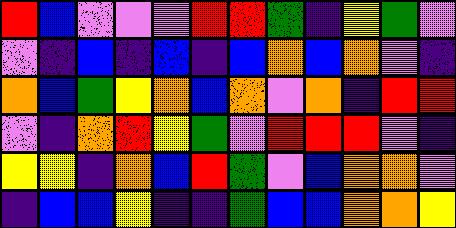[["red", "blue", "violet", "violet", "violet", "red", "red", "green", "indigo", "yellow", "green", "violet"], ["violet", "indigo", "blue", "indigo", "blue", "indigo", "blue", "orange", "blue", "orange", "violet", "indigo"], ["orange", "blue", "green", "yellow", "orange", "blue", "orange", "violet", "orange", "indigo", "red", "red"], ["violet", "indigo", "orange", "red", "yellow", "green", "violet", "red", "red", "red", "violet", "indigo"], ["yellow", "yellow", "indigo", "orange", "blue", "red", "green", "violet", "blue", "orange", "orange", "violet"], ["indigo", "blue", "blue", "yellow", "indigo", "indigo", "green", "blue", "blue", "orange", "orange", "yellow"]]